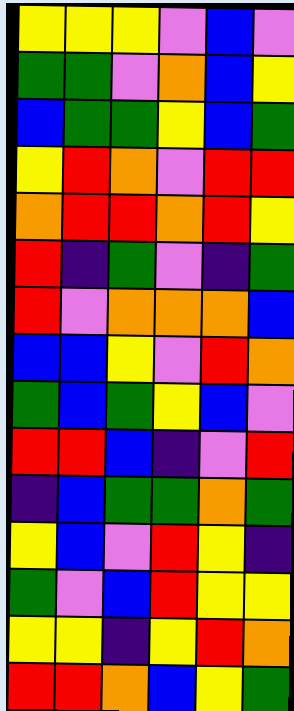[["yellow", "yellow", "yellow", "violet", "blue", "violet"], ["green", "green", "violet", "orange", "blue", "yellow"], ["blue", "green", "green", "yellow", "blue", "green"], ["yellow", "red", "orange", "violet", "red", "red"], ["orange", "red", "red", "orange", "red", "yellow"], ["red", "indigo", "green", "violet", "indigo", "green"], ["red", "violet", "orange", "orange", "orange", "blue"], ["blue", "blue", "yellow", "violet", "red", "orange"], ["green", "blue", "green", "yellow", "blue", "violet"], ["red", "red", "blue", "indigo", "violet", "red"], ["indigo", "blue", "green", "green", "orange", "green"], ["yellow", "blue", "violet", "red", "yellow", "indigo"], ["green", "violet", "blue", "red", "yellow", "yellow"], ["yellow", "yellow", "indigo", "yellow", "red", "orange"], ["red", "red", "orange", "blue", "yellow", "green"]]